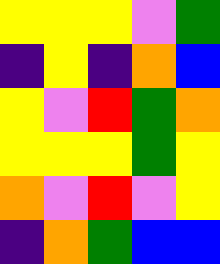[["yellow", "yellow", "yellow", "violet", "green"], ["indigo", "yellow", "indigo", "orange", "blue"], ["yellow", "violet", "red", "green", "orange"], ["yellow", "yellow", "yellow", "green", "yellow"], ["orange", "violet", "red", "violet", "yellow"], ["indigo", "orange", "green", "blue", "blue"]]